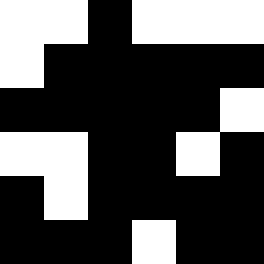[["white", "white", "black", "white", "white", "white"], ["white", "black", "black", "black", "black", "black"], ["black", "black", "black", "black", "black", "white"], ["white", "white", "black", "black", "white", "black"], ["black", "white", "black", "black", "black", "black"], ["black", "black", "black", "white", "black", "black"]]